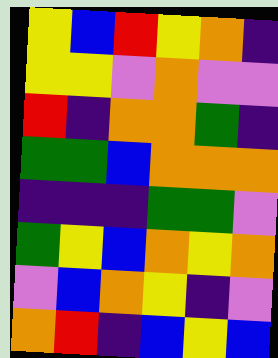[["yellow", "blue", "red", "yellow", "orange", "indigo"], ["yellow", "yellow", "violet", "orange", "violet", "violet"], ["red", "indigo", "orange", "orange", "green", "indigo"], ["green", "green", "blue", "orange", "orange", "orange"], ["indigo", "indigo", "indigo", "green", "green", "violet"], ["green", "yellow", "blue", "orange", "yellow", "orange"], ["violet", "blue", "orange", "yellow", "indigo", "violet"], ["orange", "red", "indigo", "blue", "yellow", "blue"]]